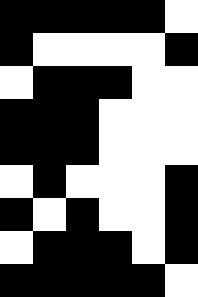[["black", "black", "black", "black", "black", "white"], ["black", "white", "white", "white", "white", "black"], ["white", "black", "black", "black", "white", "white"], ["black", "black", "black", "white", "white", "white"], ["black", "black", "black", "white", "white", "white"], ["white", "black", "white", "white", "white", "black"], ["black", "white", "black", "white", "white", "black"], ["white", "black", "black", "black", "white", "black"], ["black", "black", "black", "black", "black", "white"]]